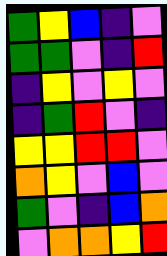[["green", "yellow", "blue", "indigo", "violet"], ["green", "green", "violet", "indigo", "red"], ["indigo", "yellow", "violet", "yellow", "violet"], ["indigo", "green", "red", "violet", "indigo"], ["yellow", "yellow", "red", "red", "violet"], ["orange", "yellow", "violet", "blue", "violet"], ["green", "violet", "indigo", "blue", "orange"], ["violet", "orange", "orange", "yellow", "red"]]